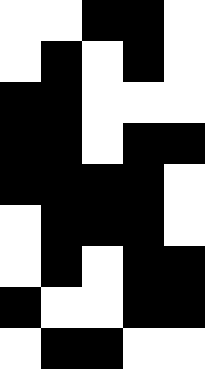[["white", "white", "black", "black", "white"], ["white", "black", "white", "black", "white"], ["black", "black", "white", "white", "white"], ["black", "black", "white", "black", "black"], ["black", "black", "black", "black", "white"], ["white", "black", "black", "black", "white"], ["white", "black", "white", "black", "black"], ["black", "white", "white", "black", "black"], ["white", "black", "black", "white", "white"]]